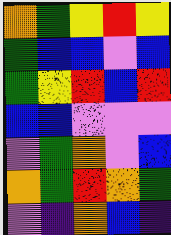[["orange", "green", "yellow", "red", "yellow"], ["green", "blue", "blue", "violet", "blue"], ["green", "yellow", "red", "blue", "red"], ["blue", "blue", "violet", "violet", "violet"], ["violet", "green", "orange", "violet", "blue"], ["orange", "green", "red", "orange", "green"], ["violet", "indigo", "orange", "blue", "indigo"]]